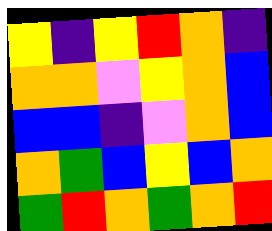[["yellow", "indigo", "yellow", "red", "orange", "indigo"], ["orange", "orange", "violet", "yellow", "orange", "blue"], ["blue", "blue", "indigo", "violet", "orange", "blue"], ["orange", "green", "blue", "yellow", "blue", "orange"], ["green", "red", "orange", "green", "orange", "red"]]